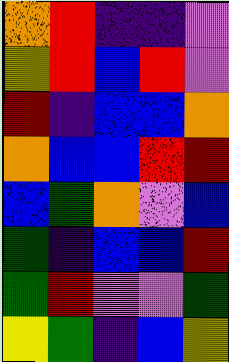[["orange", "red", "indigo", "indigo", "violet"], ["yellow", "red", "blue", "red", "violet"], ["red", "indigo", "blue", "blue", "orange"], ["orange", "blue", "blue", "red", "red"], ["blue", "green", "orange", "violet", "blue"], ["green", "indigo", "blue", "blue", "red"], ["green", "red", "violet", "violet", "green"], ["yellow", "green", "indigo", "blue", "yellow"]]